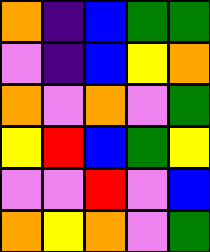[["orange", "indigo", "blue", "green", "green"], ["violet", "indigo", "blue", "yellow", "orange"], ["orange", "violet", "orange", "violet", "green"], ["yellow", "red", "blue", "green", "yellow"], ["violet", "violet", "red", "violet", "blue"], ["orange", "yellow", "orange", "violet", "green"]]